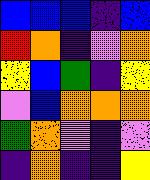[["blue", "blue", "blue", "indigo", "blue"], ["red", "orange", "indigo", "violet", "orange"], ["yellow", "blue", "green", "indigo", "yellow"], ["violet", "blue", "orange", "orange", "orange"], ["green", "orange", "violet", "indigo", "violet"], ["indigo", "orange", "indigo", "indigo", "yellow"]]